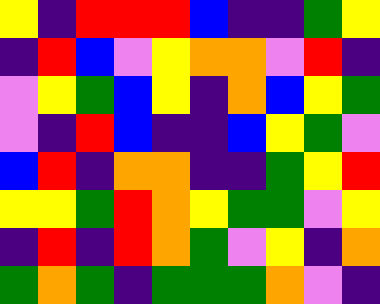[["yellow", "indigo", "red", "red", "red", "blue", "indigo", "indigo", "green", "yellow"], ["indigo", "red", "blue", "violet", "yellow", "orange", "orange", "violet", "red", "indigo"], ["violet", "yellow", "green", "blue", "yellow", "indigo", "orange", "blue", "yellow", "green"], ["violet", "indigo", "red", "blue", "indigo", "indigo", "blue", "yellow", "green", "violet"], ["blue", "red", "indigo", "orange", "orange", "indigo", "indigo", "green", "yellow", "red"], ["yellow", "yellow", "green", "red", "orange", "yellow", "green", "green", "violet", "yellow"], ["indigo", "red", "indigo", "red", "orange", "green", "violet", "yellow", "indigo", "orange"], ["green", "orange", "green", "indigo", "green", "green", "green", "orange", "violet", "indigo"]]